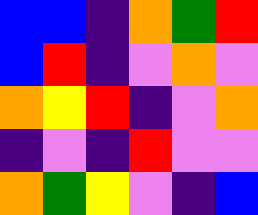[["blue", "blue", "indigo", "orange", "green", "red"], ["blue", "red", "indigo", "violet", "orange", "violet"], ["orange", "yellow", "red", "indigo", "violet", "orange"], ["indigo", "violet", "indigo", "red", "violet", "violet"], ["orange", "green", "yellow", "violet", "indigo", "blue"]]